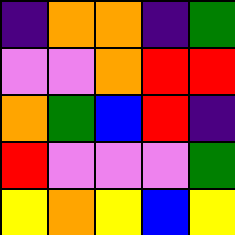[["indigo", "orange", "orange", "indigo", "green"], ["violet", "violet", "orange", "red", "red"], ["orange", "green", "blue", "red", "indigo"], ["red", "violet", "violet", "violet", "green"], ["yellow", "orange", "yellow", "blue", "yellow"]]